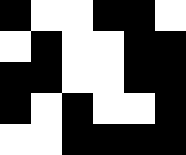[["black", "white", "white", "black", "black", "white"], ["white", "black", "white", "white", "black", "black"], ["black", "black", "white", "white", "black", "black"], ["black", "white", "black", "white", "white", "black"], ["white", "white", "black", "black", "black", "black"]]